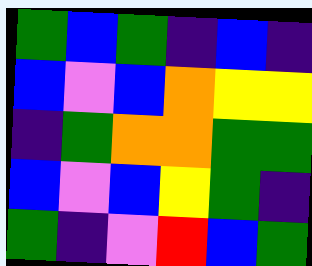[["green", "blue", "green", "indigo", "blue", "indigo"], ["blue", "violet", "blue", "orange", "yellow", "yellow"], ["indigo", "green", "orange", "orange", "green", "green"], ["blue", "violet", "blue", "yellow", "green", "indigo"], ["green", "indigo", "violet", "red", "blue", "green"]]